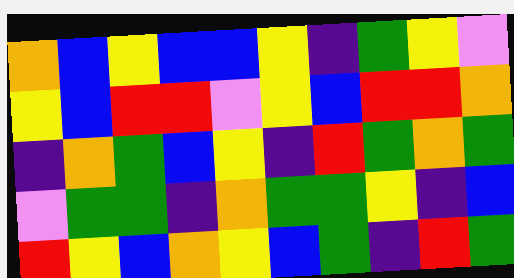[["orange", "blue", "yellow", "blue", "blue", "yellow", "indigo", "green", "yellow", "violet"], ["yellow", "blue", "red", "red", "violet", "yellow", "blue", "red", "red", "orange"], ["indigo", "orange", "green", "blue", "yellow", "indigo", "red", "green", "orange", "green"], ["violet", "green", "green", "indigo", "orange", "green", "green", "yellow", "indigo", "blue"], ["red", "yellow", "blue", "orange", "yellow", "blue", "green", "indigo", "red", "green"]]